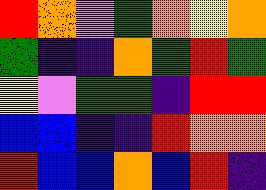[["red", "orange", "violet", "green", "orange", "yellow", "orange"], ["green", "indigo", "indigo", "orange", "green", "red", "green"], ["yellow", "violet", "green", "green", "indigo", "red", "red"], ["blue", "blue", "indigo", "indigo", "red", "orange", "orange"], ["red", "blue", "blue", "orange", "blue", "red", "indigo"]]